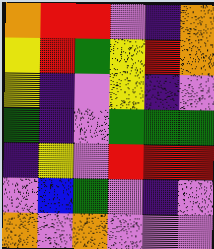[["orange", "red", "red", "violet", "indigo", "orange"], ["yellow", "red", "green", "yellow", "red", "orange"], ["yellow", "indigo", "violet", "yellow", "indigo", "violet"], ["green", "indigo", "violet", "green", "green", "green"], ["indigo", "yellow", "violet", "red", "red", "red"], ["violet", "blue", "green", "violet", "indigo", "violet"], ["orange", "violet", "orange", "violet", "violet", "violet"]]